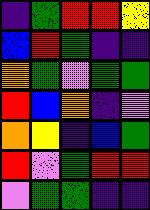[["indigo", "green", "red", "red", "yellow"], ["blue", "red", "green", "indigo", "indigo"], ["orange", "green", "violet", "green", "green"], ["red", "blue", "orange", "indigo", "violet"], ["orange", "yellow", "indigo", "blue", "green"], ["red", "violet", "green", "red", "red"], ["violet", "green", "green", "indigo", "indigo"]]